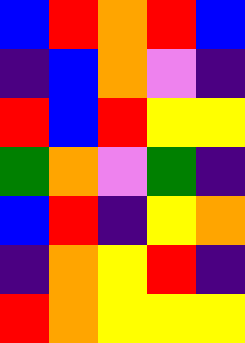[["blue", "red", "orange", "red", "blue"], ["indigo", "blue", "orange", "violet", "indigo"], ["red", "blue", "red", "yellow", "yellow"], ["green", "orange", "violet", "green", "indigo"], ["blue", "red", "indigo", "yellow", "orange"], ["indigo", "orange", "yellow", "red", "indigo"], ["red", "orange", "yellow", "yellow", "yellow"]]